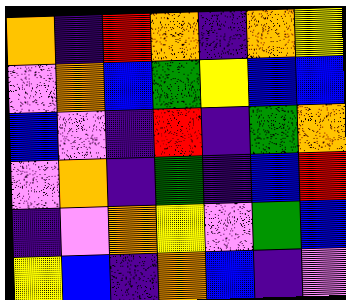[["orange", "indigo", "red", "orange", "indigo", "orange", "yellow"], ["violet", "orange", "blue", "green", "yellow", "blue", "blue"], ["blue", "violet", "indigo", "red", "indigo", "green", "orange"], ["violet", "orange", "indigo", "green", "indigo", "blue", "red"], ["indigo", "violet", "orange", "yellow", "violet", "green", "blue"], ["yellow", "blue", "indigo", "orange", "blue", "indigo", "violet"]]